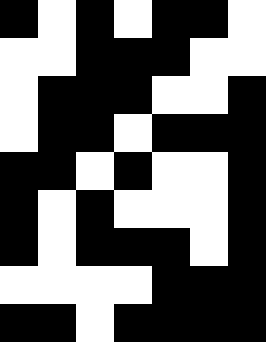[["black", "white", "black", "white", "black", "black", "white"], ["white", "white", "black", "black", "black", "white", "white"], ["white", "black", "black", "black", "white", "white", "black"], ["white", "black", "black", "white", "black", "black", "black"], ["black", "black", "white", "black", "white", "white", "black"], ["black", "white", "black", "white", "white", "white", "black"], ["black", "white", "black", "black", "black", "white", "black"], ["white", "white", "white", "white", "black", "black", "black"], ["black", "black", "white", "black", "black", "black", "black"]]